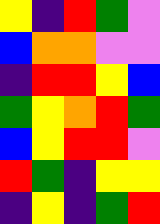[["yellow", "indigo", "red", "green", "violet"], ["blue", "orange", "orange", "violet", "violet"], ["indigo", "red", "red", "yellow", "blue"], ["green", "yellow", "orange", "red", "green"], ["blue", "yellow", "red", "red", "violet"], ["red", "green", "indigo", "yellow", "yellow"], ["indigo", "yellow", "indigo", "green", "red"]]